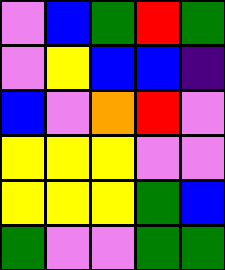[["violet", "blue", "green", "red", "green"], ["violet", "yellow", "blue", "blue", "indigo"], ["blue", "violet", "orange", "red", "violet"], ["yellow", "yellow", "yellow", "violet", "violet"], ["yellow", "yellow", "yellow", "green", "blue"], ["green", "violet", "violet", "green", "green"]]